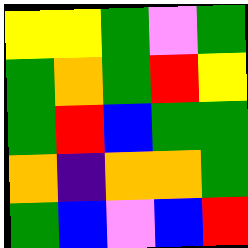[["yellow", "yellow", "green", "violet", "green"], ["green", "orange", "green", "red", "yellow"], ["green", "red", "blue", "green", "green"], ["orange", "indigo", "orange", "orange", "green"], ["green", "blue", "violet", "blue", "red"]]